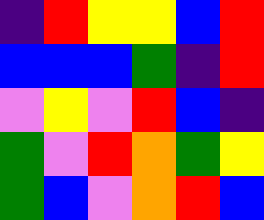[["indigo", "red", "yellow", "yellow", "blue", "red"], ["blue", "blue", "blue", "green", "indigo", "red"], ["violet", "yellow", "violet", "red", "blue", "indigo"], ["green", "violet", "red", "orange", "green", "yellow"], ["green", "blue", "violet", "orange", "red", "blue"]]